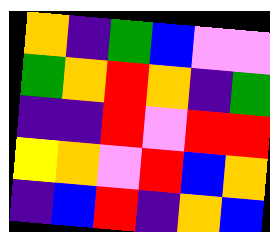[["orange", "indigo", "green", "blue", "violet", "violet"], ["green", "orange", "red", "orange", "indigo", "green"], ["indigo", "indigo", "red", "violet", "red", "red"], ["yellow", "orange", "violet", "red", "blue", "orange"], ["indigo", "blue", "red", "indigo", "orange", "blue"]]